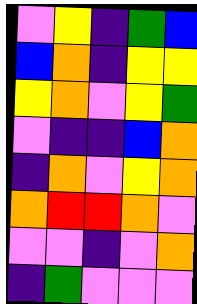[["violet", "yellow", "indigo", "green", "blue"], ["blue", "orange", "indigo", "yellow", "yellow"], ["yellow", "orange", "violet", "yellow", "green"], ["violet", "indigo", "indigo", "blue", "orange"], ["indigo", "orange", "violet", "yellow", "orange"], ["orange", "red", "red", "orange", "violet"], ["violet", "violet", "indigo", "violet", "orange"], ["indigo", "green", "violet", "violet", "violet"]]